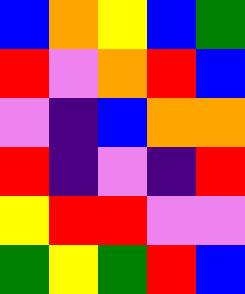[["blue", "orange", "yellow", "blue", "green"], ["red", "violet", "orange", "red", "blue"], ["violet", "indigo", "blue", "orange", "orange"], ["red", "indigo", "violet", "indigo", "red"], ["yellow", "red", "red", "violet", "violet"], ["green", "yellow", "green", "red", "blue"]]